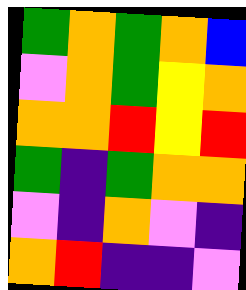[["green", "orange", "green", "orange", "blue"], ["violet", "orange", "green", "yellow", "orange"], ["orange", "orange", "red", "yellow", "red"], ["green", "indigo", "green", "orange", "orange"], ["violet", "indigo", "orange", "violet", "indigo"], ["orange", "red", "indigo", "indigo", "violet"]]